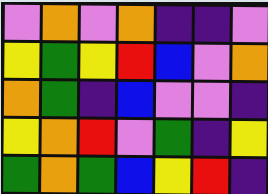[["violet", "orange", "violet", "orange", "indigo", "indigo", "violet"], ["yellow", "green", "yellow", "red", "blue", "violet", "orange"], ["orange", "green", "indigo", "blue", "violet", "violet", "indigo"], ["yellow", "orange", "red", "violet", "green", "indigo", "yellow"], ["green", "orange", "green", "blue", "yellow", "red", "indigo"]]